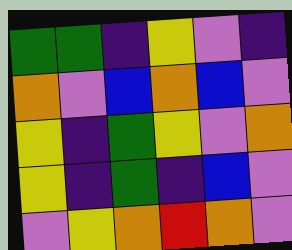[["green", "green", "indigo", "yellow", "violet", "indigo"], ["orange", "violet", "blue", "orange", "blue", "violet"], ["yellow", "indigo", "green", "yellow", "violet", "orange"], ["yellow", "indigo", "green", "indigo", "blue", "violet"], ["violet", "yellow", "orange", "red", "orange", "violet"]]